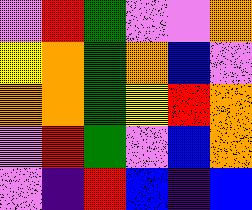[["violet", "red", "green", "violet", "violet", "orange"], ["yellow", "orange", "green", "orange", "blue", "violet"], ["orange", "orange", "green", "yellow", "red", "orange"], ["violet", "red", "green", "violet", "blue", "orange"], ["violet", "indigo", "red", "blue", "indigo", "blue"]]